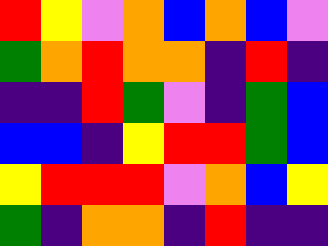[["red", "yellow", "violet", "orange", "blue", "orange", "blue", "violet"], ["green", "orange", "red", "orange", "orange", "indigo", "red", "indigo"], ["indigo", "indigo", "red", "green", "violet", "indigo", "green", "blue"], ["blue", "blue", "indigo", "yellow", "red", "red", "green", "blue"], ["yellow", "red", "red", "red", "violet", "orange", "blue", "yellow"], ["green", "indigo", "orange", "orange", "indigo", "red", "indigo", "indigo"]]